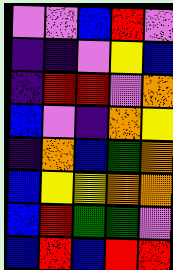[["violet", "violet", "blue", "red", "violet"], ["indigo", "indigo", "violet", "yellow", "blue"], ["indigo", "red", "red", "violet", "orange"], ["blue", "violet", "indigo", "orange", "yellow"], ["indigo", "orange", "blue", "green", "orange"], ["blue", "yellow", "yellow", "orange", "orange"], ["blue", "red", "green", "green", "violet"], ["blue", "red", "blue", "red", "red"]]